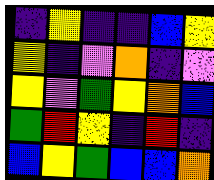[["indigo", "yellow", "indigo", "indigo", "blue", "yellow"], ["yellow", "indigo", "violet", "orange", "indigo", "violet"], ["yellow", "violet", "green", "yellow", "orange", "blue"], ["green", "red", "yellow", "indigo", "red", "indigo"], ["blue", "yellow", "green", "blue", "blue", "orange"]]